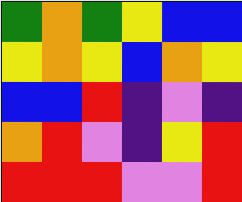[["green", "orange", "green", "yellow", "blue", "blue"], ["yellow", "orange", "yellow", "blue", "orange", "yellow"], ["blue", "blue", "red", "indigo", "violet", "indigo"], ["orange", "red", "violet", "indigo", "yellow", "red"], ["red", "red", "red", "violet", "violet", "red"]]